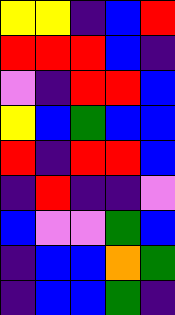[["yellow", "yellow", "indigo", "blue", "red"], ["red", "red", "red", "blue", "indigo"], ["violet", "indigo", "red", "red", "blue"], ["yellow", "blue", "green", "blue", "blue"], ["red", "indigo", "red", "red", "blue"], ["indigo", "red", "indigo", "indigo", "violet"], ["blue", "violet", "violet", "green", "blue"], ["indigo", "blue", "blue", "orange", "green"], ["indigo", "blue", "blue", "green", "indigo"]]